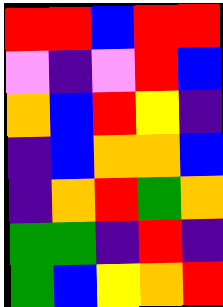[["red", "red", "blue", "red", "red"], ["violet", "indigo", "violet", "red", "blue"], ["orange", "blue", "red", "yellow", "indigo"], ["indigo", "blue", "orange", "orange", "blue"], ["indigo", "orange", "red", "green", "orange"], ["green", "green", "indigo", "red", "indigo"], ["green", "blue", "yellow", "orange", "red"]]